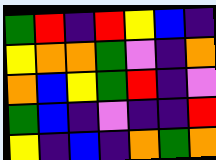[["green", "red", "indigo", "red", "yellow", "blue", "indigo"], ["yellow", "orange", "orange", "green", "violet", "indigo", "orange"], ["orange", "blue", "yellow", "green", "red", "indigo", "violet"], ["green", "blue", "indigo", "violet", "indigo", "indigo", "red"], ["yellow", "indigo", "blue", "indigo", "orange", "green", "orange"]]